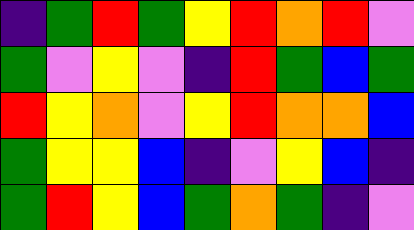[["indigo", "green", "red", "green", "yellow", "red", "orange", "red", "violet"], ["green", "violet", "yellow", "violet", "indigo", "red", "green", "blue", "green"], ["red", "yellow", "orange", "violet", "yellow", "red", "orange", "orange", "blue"], ["green", "yellow", "yellow", "blue", "indigo", "violet", "yellow", "blue", "indigo"], ["green", "red", "yellow", "blue", "green", "orange", "green", "indigo", "violet"]]